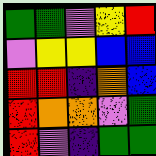[["green", "green", "violet", "yellow", "red"], ["violet", "yellow", "yellow", "blue", "blue"], ["red", "red", "indigo", "orange", "blue"], ["red", "orange", "orange", "violet", "green"], ["red", "violet", "indigo", "green", "green"]]